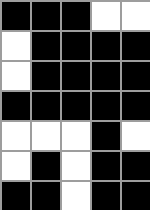[["black", "black", "black", "white", "white"], ["white", "black", "black", "black", "black"], ["white", "black", "black", "black", "black"], ["black", "black", "black", "black", "black"], ["white", "white", "white", "black", "white"], ["white", "black", "white", "black", "black"], ["black", "black", "white", "black", "black"]]